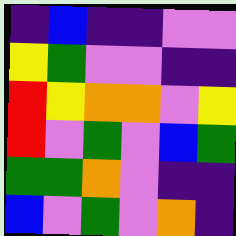[["indigo", "blue", "indigo", "indigo", "violet", "violet"], ["yellow", "green", "violet", "violet", "indigo", "indigo"], ["red", "yellow", "orange", "orange", "violet", "yellow"], ["red", "violet", "green", "violet", "blue", "green"], ["green", "green", "orange", "violet", "indigo", "indigo"], ["blue", "violet", "green", "violet", "orange", "indigo"]]